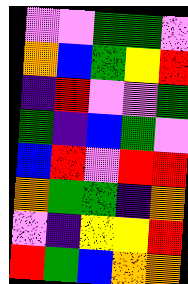[["violet", "violet", "green", "green", "violet"], ["orange", "blue", "green", "yellow", "red"], ["indigo", "red", "violet", "violet", "green"], ["green", "indigo", "blue", "green", "violet"], ["blue", "red", "violet", "red", "red"], ["orange", "green", "green", "indigo", "orange"], ["violet", "indigo", "yellow", "yellow", "red"], ["red", "green", "blue", "orange", "orange"]]